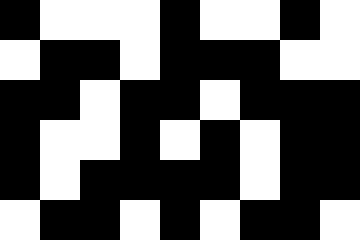[["black", "white", "white", "white", "black", "white", "white", "black", "white"], ["white", "black", "black", "white", "black", "black", "black", "white", "white"], ["black", "black", "white", "black", "black", "white", "black", "black", "black"], ["black", "white", "white", "black", "white", "black", "white", "black", "black"], ["black", "white", "black", "black", "black", "black", "white", "black", "black"], ["white", "black", "black", "white", "black", "white", "black", "black", "white"]]